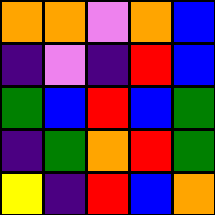[["orange", "orange", "violet", "orange", "blue"], ["indigo", "violet", "indigo", "red", "blue"], ["green", "blue", "red", "blue", "green"], ["indigo", "green", "orange", "red", "green"], ["yellow", "indigo", "red", "blue", "orange"]]